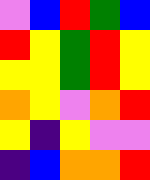[["violet", "blue", "red", "green", "blue"], ["red", "yellow", "green", "red", "yellow"], ["yellow", "yellow", "green", "red", "yellow"], ["orange", "yellow", "violet", "orange", "red"], ["yellow", "indigo", "yellow", "violet", "violet"], ["indigo", "blue", "orange", "orange", "red"]]